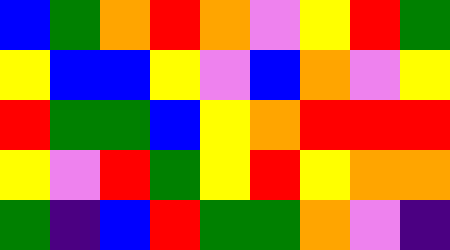[["blue", "green", "orange", "red", "orange", "violet", "yellow", "red", "green"], ["yellow", "blue", "blue", "yellow", "violet", "blue", "orange", "violet", "yellow"], ["red", "green", "green", "blue", "yellow", "orange", "red", "red", "red"], ["yellow", "violet", "red", "green", "yellow", "red", "yellow", "orange", "orange"], ["green", "indigo", "blue", "red", "green", "green", "orange", "violet", "indigo"]]